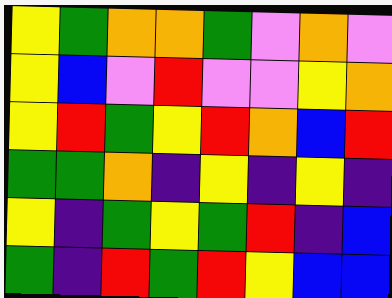[["yellow", "green", "orange", "orange", "green", "violet", "orange", "violet"], ["yellow", "blue", "violet", "red", "violet", "violet", "yellow", "orange"], ["yellow", "red", "green", "yellow", "red", "orange", "blue", "red"], ["green", "green", "orange", "indigo", "yellow", "indigo", "yellow", "indigo"], ["yellow", "indigo", "green", "yellow", "green", "red", "indigo", "blue"], ["green", "indigo", "red", "green", "red", "yellow", "blue", "blue"]]